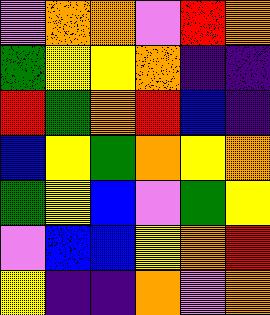[["violet", "orange", "orange", "violet", "red", "orange"], ["green", "yellow", "yellow", "orange", "indigo", "indigo"], ["red", "green", "orange", "red", "blue", "indigo"], ["blue", "yellow", "green", "orange", "yellow", "orange"], ["green", "yellow", "blue", "violet", "green", "yellow"], ["violet", "blue", "blue", "yellow", "orange", "red"], ["yellow", "indigo", "indigo", "orange", "violet", "orange"]]